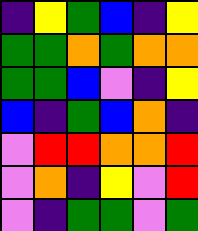[["indigo", "yellow", "green", "blue", "indigo", "yellow"], ["green", "green", "orange", "green", "orange", "orange"], ["green", "green", "blue", "violet", "indigo", "yellow"], ["blue", "indigo", "green", "blue", "orange", "indigo"], ["violet", "red", "red", "orange", "orange", "red"], ["violet", "orange", "indigo", "yellow", "violet", "red"], ["violet", "indigo", "green", "green", "violet", "green"]]